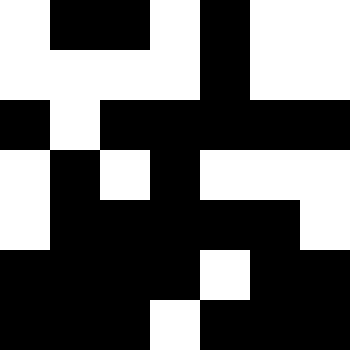[["white", "black", "black", "white", "black", "white", "white"], ["white", "white", "white", "white", "black", "white", "white"], ["black", "white", "black", "black", "black", "black", "black"], ["white", "black", "white", "black", "white", "white", "white"], ["white", "black", "black", "black", "black", "black", "white"], ["black", "black", "black", "black", "white", "black", "black"], ["black", "black", "black", "white", "black", "black", "black"]]